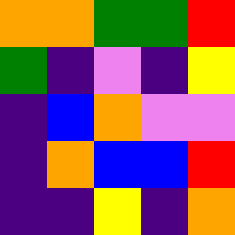[["orange", "orange", "green", "green", "red"], ["green", "indigo", "violet", "indigo", "yellow"], ["indigo", "blue", "orange", "violet", "violet"], ["indigo", "orange", "blue", "blue", "red"], ["indigo", "indigo", "yellow", "indigo", "orange"]]